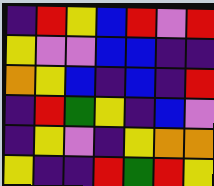[["indigo", "red", "yellow", "blue", "red", "violet", "red"], ["yellow", "violet", "violet", "blue", "blue", "indigo", "indigo"], ["orange", "yellow", "blue", "indigo", "blue", "indigo", "red"], ["indigo", "red", "green", "yellow", "indigo", "blue", "violet"], ["indigo", "yellow", "violet", "indigo", "yellow", "orange", "orange"], ["yellow", "indigo", "indigo", "red", "green", "red", "yellow"]]